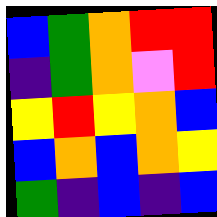[["blue", "green", "orange", "red", "red"], ["indigo", "green", "orange", "violet", "red"], ["yellow", "red", "yellow", "orange", "blue"], ["blue", "orange", "blue", "orange", "yellow"], ["green", "indigo", "blue", "indigo", "blue"]]